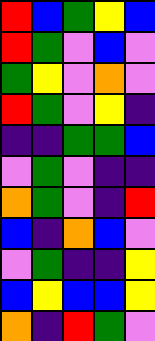[["red", "blue", "green", "yellow", "blue"], ["red", "green", "violet", "blue", "violet"], ["green", "yellow", "violet", "orange", "violet"], ["red", "green", "violet", "yellow", "indigo"], ["indigo", "indigo", "green", "green", "blue"], ["violet", "green", "violet", "indigo", "indigo"], ["orange", "green", "violet", "indigo", "red"], ["blue", "indigo", "orange", "blue", "violet"], ["violet", "green", "indigo", "indigo", "yellow"], ["blue", "yellow", "blue", "blue", "yellow"], ["orange", "indigo", "red", "green", "violet"]]